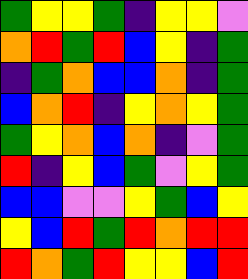[["green", "yellow", "yellow", "green", "indigo", "yellow", "yellow", "violet"], ["orange", "red", "green", "red", "blue", "yellow", "indigo", "green"], ["indigo", "green", "orange", "blue", "blue", "orange", "indigo", "green"], ["blue", "orange", "red", "indigo", "yellow", "orange", "yellow", "green"], ["green", "yellow", "orange", "blue", "orange", "indigo", "violet", "green"], ["red", "indigo", "yellow", "blue", "green", "violet", "yellow", "green"], ["blue", "blue", "violet", "violet", "yellow", "green", "blue", "yellow"], ["yellow", "blue", "red", "green", "red", "orange", "red", "red"], ["red", "orange", "green", "red", "yellow", "yellow", "blue", "red"]]